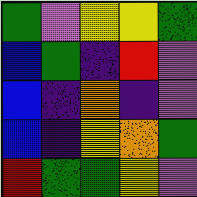[["green", "violet", "yellow", "yellow", "green"], ["blue", "green", "indigo", "red", "violet"], ["blue", "indigo", "orange", "indigo", "violet"], ["blue", "indigo", "yellow", "orange", "green"], ["red", "green", "green", "yellow", "violet"]]